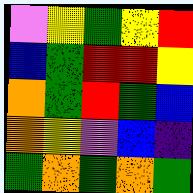[["violet", "yellow", "green", "yellow", "red"], ["blue", "green", "red", "red", "yellow"], ["orange", "green", "red", "green", "blue"], ["orange", "yellow", "violet", "blue", "indigo"], ["green", "orange", "green", "orange", "green"]]